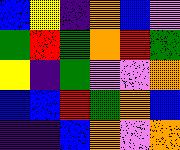[["blue", "yellow", "indigo", "orange", "blue", "violet"], ["green", "red", "green", "orange", "red", "green"], ["yellow", "indigo", "green", "violet", "violet", "orange"], ["blue", "blue", "red", "green", "orange", "blue"], ["indigo", "indigo", "blue", "orange", "violet", "orange"]]